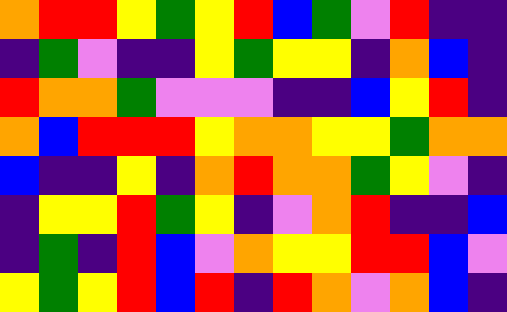[["orange", "red", "red", "yellow", "green", "yellow", "red", "blue", "green", "violet", "red", "indigo", "indigo"], ["indigo", "green", "violet", "indigo", "indigo", "yellow", "green", "yellow", "yellow", "indigo", "orange", "blue", "indigo"], ["red", "orange", "orange", "green", "violet", "violet", "violet", "indigo", "indigo", "blue", "yellow", "red", "indigo"], ["orange", "blue", "red", "red", "red", "yellow", "orange", "orange", "yellow", "yellow", "green", "orange", "orange"], ["blue", "indigo", "indigo", "yellow", "indigo", "orange", "red", "orange", "orange", "green", "yellow", "violet", "indigo"], ["indigo", "yellow", "yellow", "red", "green", "yellow", "indigo", "violet", "orange", "red", "indigo", "indigo", "blue"], ["indigo", "green", "indigo", "red", "blue", "violet", "orange", "yellow", "yellow", "red", "red", "blue", "violet"], ["yellow", "green", "yellow", "red", "blue", "red", "indigo", "red", "orange", "violet", "orange", "blue", "indigo"]]